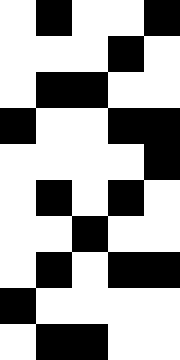[["white", "black", "white", "white", "black"], ["white", "white", "white", "black", "white"], ["white", "black", "black", "white", "white"], ["black", "white", "white", "black", "black"], ["white", "white", "white", "white", "black"], ["white", "black", "white", "black", "white"], ["white", "white", "black", "white", "white"], ["white", "black", "white", "black", "black"], ["black", "white", "white", "white", "white"], ["white", "black", "black", "white", "white"]]